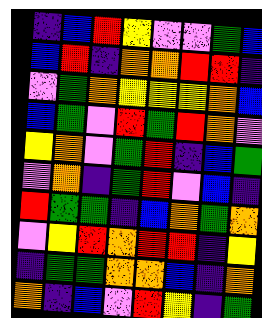[["indigo", "blue", "red", "yellow", "violet", "violet", "green", "blue"], ["blue", "red", "indigo", "orange", "orange", "red", "red", "indigo"], ["violet", "green", "orange", "yellow", "yellow", "yellow", "orange", "blue"], ["blue", "green", "violet", "red", "green", "red", "orange", "violet"], ["yellow", "orange", "violet", "green", "red", "indigo", "blue", "green"], ["violet", "orange", "indigo", "green", "red", "violet", "blue", "indigo"], ["red", "green", "green", "indigo", "blue", "orange", "green", "orange"], ["violet", "yellow", "red", "orange", "red", "red", "indigo", "yellow"], ["indigo", "green", "green", "orange", "orange", "blue", "indigo", "orange"], ["orange", "indigo", "blue", "violet", "red", "yellow", "indigo", "green"]]